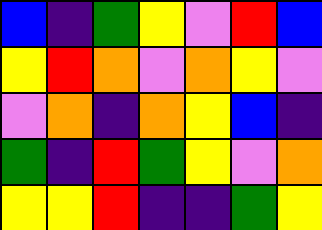[["blue", "indigo", "green", "yellow", "violet", "red", "blue"], ["yellow", "red", "orange", "violet", "orange", "yellow", "violet"], ["violet", "orange", "indigo", "orange", "yellow", "blue", "indigo"], ["green", "indigo", "red", "green", "yellow", "violet", "orange"], ["yellow", "yellow", "red", "indigo", "indigo", "green", "yellow"]]